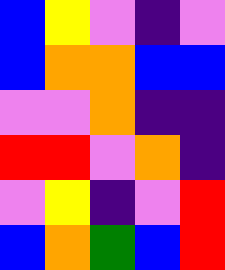[["blue", "yellow", "violet", "indigo", "violet"], ["blue", "orange", "orange", "blue", "blue"], ["violet", "violet", "orange", "indigo", "indigo"], ["red", "red", "violet", "orange", "indigo"], ["violet", "yellow", "indigo", "violet", "red"], ["blue", "orange", "green", "blue", "red"]]